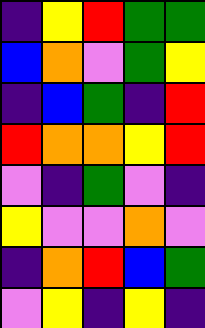[["indigo", "yellow", "red", "green", "green"], ["blue", "orange", "violet", "green", "yellow"], ["indigo", "blue", "green", "indigo", "red"], ["red", "orange", "orange", "yellow", "red"], ["violet", "indigo", "green", "violet", "indigo"], ["yellow", "violet", "violet", "orange", "violet"], ["indigo", "orange", "red", "blue", "green"], ["violet", "yellow", "indigo", "yellow", "indigo"]]